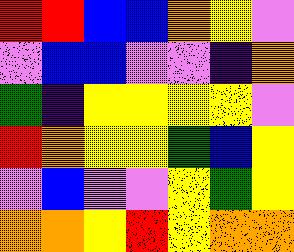[["red", "red", "blue", "blue", "orange", "yellow", "violet"], ["violet", "blue", "blue", "violet", "violet", "indigo", "orange"], ["green", "indigo", "yellow", "yellow", "yellow", "yellow", "violet"], ["red", "orange", "yellow", "yellow", "green", "blue", "yellow"], ["violet", "blue", "violet", "violet", "yellow", "green", "yellow"], ["orange", "orange", "yellow", "red", "yellow", "orange", "orange"]]